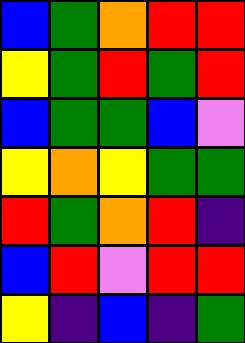[["blue", "green", "orange", "red", "red"], ["yellow", "green", "red", "green", "red"], ["blue", "green", "green", "blue", "violet"], ["yellow", "orange", "yellow", "green", "green"], ["red", "green", "orange", "red", "indigo"], ["blue", "red", "violet", "red", "red"], ["yellow", "indigo", "blue", "indigo", "green"]]